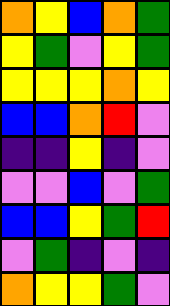[["orange", "yellow", "blue", "orange", "green"], ["yellow", "green", "violet", "yellow", "green"], ["yellow", "yellow", "yellow", "orange", "yellow"], ["blue", "blue", "orange", "red", "violet"], ["indigo", "indigo", "yellow", "indigo", "violet"], ["violet", "violet", "blue", "violet", "green"], ["blue", "blue", "yellow", "green", "red"], ["violet", "green", "indigo", "violet", "indigo"], ["orange", "yellow", "yellow", "green", "violet"]]